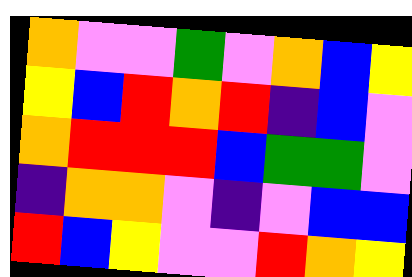[["orange", "violet", "violet", "green", "violet", "orange", "blue", "yellow"], ["yellow", "blue", "red", "orange", "red", "indigo", "blue", "violet"], ["orange", "red", "red", "red", "blue", "green", "green", "violet"], ["indigo", "orange", "orange", "violet", "indigo", "violet", "blue", "blue"], ["red", "blue", "yellow", "violet", "violet", "red", "orange", "yellow"]]